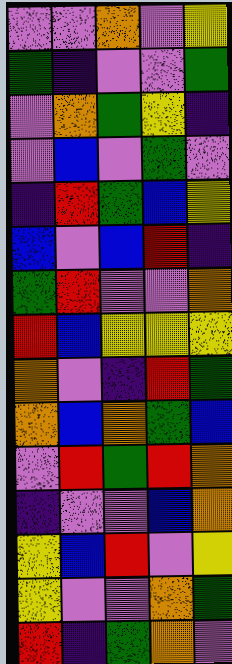[["violet", "violet", "orange", "violet", "yellow"], ["green", "indigo", "violet", "violet", "green"], ["violet", "orange", "green", "yellow", "indigo"], ["violet", "blue", "violet", "green", "violet"], ["indigo", "red", "green", "blue", "yellow"], ["blue", "violet", "blue", "red", "indigo"], ["green", "red", "violet", "violet", "orange"], ["red", "blue", "yellow", "yellow", "yellow"], ["orange", "violet", "indigo", "red", "green"], ["orange", "blue", "orange", "green", "blue"], ["violet", "red", "green", "red", "orange"], ["indigo", "violet", "violet", "blue", "orange"], ["yellow", "blue", "red", "violet", "yellow"], ["yellow", "violet", "violet", "orange", "green"], ["red", "indigo", "green", "orange", "violet"]]